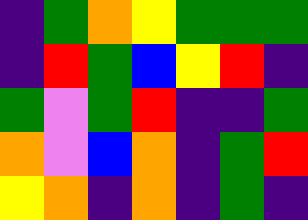[["indigo", "green", "orange", "yellow", "green", "green", "green"], ["indigo", "red", "green", "blue", "yellow", "red", "indigo"], ["green", "violet", "green", "red", "indigo", "indigo", "green"], ["orange", "violet", "blue", "orange", "indigo", "green", "red"], ["yellow", "orange", "indigo", "orange", "indigo", "green", "indigo"]]